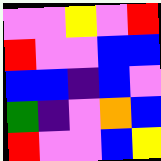[["violet", "violet", "yellow", "violet", "red"], ["red", "violet", "violet", "blue", "blue"], ["blue", "blue", "indigo", "blue", "violet"], ["green", "indigo", "violet", "orange", "blue"], ["red", "violet", "violet", "blue", "yellow"]]